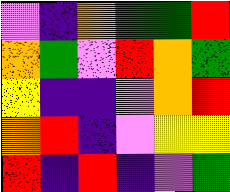[["violet", "indigo", "orange", "green", "green", "red"], ["orange", "green", "violet", "red", "orange", "green"], ["yellow", "indigo", "indigo", "violet", "orange", "red"], ["orange", "red", "indigo", "violet", "yellow", "yellow"], ["red", "indigo", "red", "indigo", "violet", "green"]]